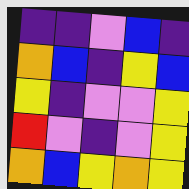[["indigo", "indigo", "violet", "blue", "indigo"], ["orange", "blue", "indigo", "yellow", "blue"], ["yellow", "indigo", "violet", "violet", "yellow"], ["red", "violet", "indigo", "violet", "yellow"], ["orange", "blue", "yellow", "orange", "yellow"]]